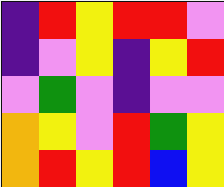[["indigo", "red", "yellow", "red", "red", "violet"], ["indigo", "violet", "yellow", "indigo", "yellow", "red"], ["violet", "green", "violet", "indigo", "violet", "violet"], ["orange", "yellow", "violet", "red", "green", "yellow"], ["orange", "red", "yellow", "red", "blue", "yellow"]]